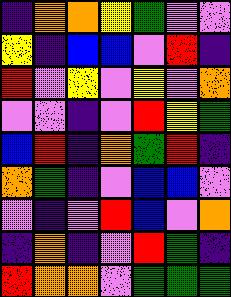[["indigo", "orange", "orange", "yellow", "green", "violet", "violet"], ["yellow", "indigo", "blue", "blue", "violet", "red", "indigo"], ["red", "violet", "yellow", "violet", "yellow", "violet", "orange"], ["violet", "violet", "indigo", "violet", "red", "yellow", "green"], ["blue", "red", "indigo", "orange", "green", "red", "indigo"], ["orange", "green", "indigo", "violet", "blue", "blue", "violet"], ["violet", "indigo", "violet", "red", "blue", "violet", "orange"], ["indigo", "orange", "indigo", "violet", "red", "green", "indigo"], ["red", "orange", "orange", "violet", "green", "green", "green"]]